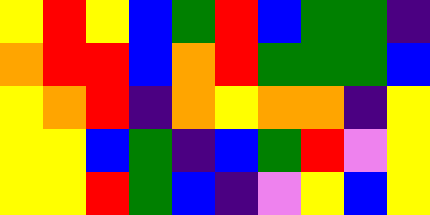[["yellow", "red", "yellow", "blue", "green", "red", "blue", "green", "green", "indigo"], ["orange", "red", "red", "blue", "orange", "red", "green", "green", "green", "blue"], ["yellow", "orange", "red", "indigo", "orange", "yellow", "orange", "orange", "indigo", "yellow"], ["yellow", "yellow", "blue", "green", "indigo", "blue", "green", "red", "violet", "yellow"], ["yellow", "yellow", "red", "green", "blue", "indigo", "violet", "yellow", "blue", "yellow"]]